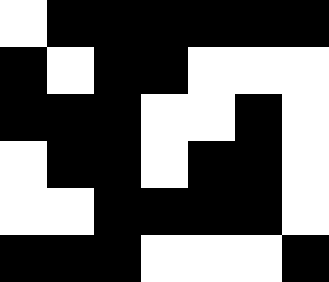[["white", "black", "black", "black", "black", "black", "black"], ["black", "white", "black", "black", "white", "white", "white"], ["black", "black", "black", "white", "white", "black", "white"], ["white", "black", "black", "white", "black", "black", "white"], ["white", "white", "black", "black", "black", "black", "white"], ["black", "black", "black", "white", "white", "white", "black"]]